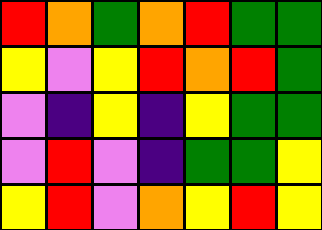[["red", "orange", "green", "orange", "red", "green", "green"], ["yellow", "violet", "yellow", "red", "orange", "red", "green"], ["violet", "indigo", "yellow", "indigo", "yellow", "green", "green"], ["violet", "red", "violet", "indigo", "green", "green", "yellow"], ["yellow", "red", "violet", "orange", "yellow", "red", "yellow"]]